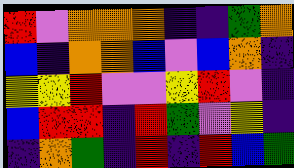[["red", "violet", "orange", "orange", "orange", "indigo", "indigo", "green", "orange"], ["blue", "indigo", "orange", "orange", "blue", "violet", "blue", "orange", "indigo"], ["yellow", "yellow", "red", "violet", "violet", "yellow", "red", "violet", "indigo"], ["blue", "red", "red", "indigo", "red", "green", "violet", "yellow", "indigo"], ["indigo", "orange", "green", "indigo", "red", "indigo", "red", "blue", "green"]]